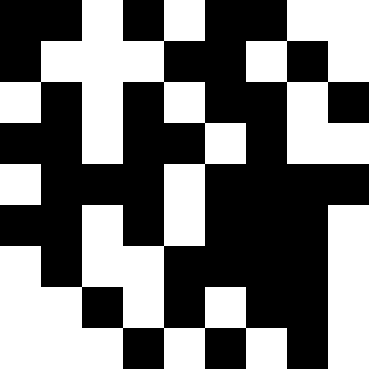[["black", "black", "white", "black", "white", "black", "black", "white", "white"], ["black", "white", "white", "white", "black", "black", "white", "black", "white"], ["white", "black", "white", "black", "white", "black", "black", "white", "black"], ["black", "black", "white", "black", "black", "white", "black", "white", "white"], ["white", "black", "black", "black", "white", "black", "black", "black", "black"], ["black", "black", "white", "black", "white", "black", "black", "black", "white"], ["white", "black", "white", "white", "black", "black", "black", "black", "white"], ["white", "white", "black", "white", "black", "white", "black", "black", "white"], ["white", "white", "white", "black", "white", "black", "white", "black", "white"]]